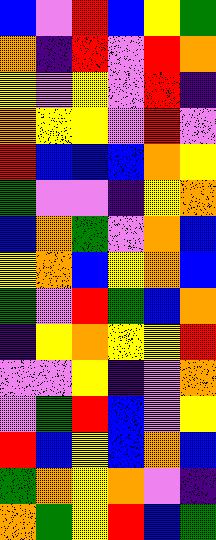[["blue", "violet", "red", "blue", "yellow", "green"], ["orange", "indigo", "red", "violet", "red", "orange"], ["yellow", "violet", "yellow", "violet", "red", "indigo"], ["orange", "yellow", "yellow", "violet", "red", "violet"], ["red", "blue", "blue", "blue", "orange", "yellow"], ["green", "violet", "violet", "indigo", "yellow", "orange"], ["blue", "orange", "green", "violet", "orange", "blue"], ["yellow", "orange", "blue", "yellow", "orange", "blue"], ["green", "violet", "red", "green", "blue", "orange"], ["indigo", "yellow", "orange", "yellow", "yellow", "red"], ["violet", "violet", "yellow", "indigo", "violet", "orange"], ["violet", "green", "red", "blue", "violet", "yellow"], ["red", "blue", "yellow", "blue", "orange", "blue"], ["green", "orange", "yellow", "orange", "violet", "indigo"], ["orange", "green", "yellow", "red", "blue", "green"]]